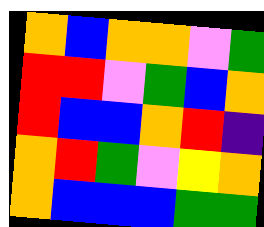[["orange", "blue", "orange", "orange", "violet", "green"], ["red", "red", "violet", "green", "blue", "orange"], ["red", "blue", "blue", "orange", "red", "indigo"], ["orange", "red", "green", "violet", "yellow", "orange"], ["orange", "blue", "blue", "blue", "green", "green"]]